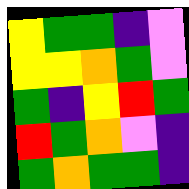[["yellow", "green", "green", "indigo", "violet"], ["yellow", "yellow", "orange", "green", "violet"], ["green", "indigo", "yellow", "red", "green"], ["red", "green", "orange", "violet", "indigo"], ["green", "orange", "green", "green", "indigo"]]